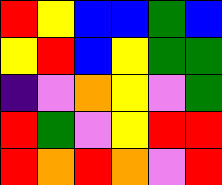[["red", "yellow", "blue", "blue", "green", "blue"], ["yellow", "red", "blue", "yellow", "green", "green"], ["indigo", "violet", "orange", "yellow", "violet", "green"], ["red", "green", "violet", "yellow", "red", "red"], ["red", "orange", "red", "orange", "violet", "red"]]